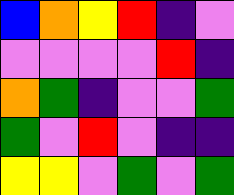[["blue", "orange", "yellow", "red", "indigo", "violet"], ["violet", "violet", "violet", "violet", "red", "indigo"], ["orange", "green", "indigo", "violet", "violet", "green"], ["green", "violet", "red", "violet", "indigo", "indigo"], ["yellow", "yellow", "violet", "green", "violet", "green"]]